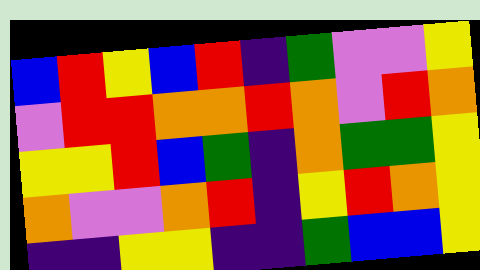[["blue", "red", "yellow", "blue", "red", "indigo", "green", "violet", "violet", "yellow"], ["violet", "red", "red", "orange", "orange", "red", "orange", "violet", "red", "orange"], ["yellow", "yellow", "red", "blue", "green", "indigo", "orange", "green", "green", "yellow"], ["orange", "violet", "violet", "orange", "red", "indigo", "yellow", "red", "orange", "yellow"], ["indigo", "indigo", "yellow", "yellow", "indigo", "indigo", "green", "blue", "blue", "yellow"]]